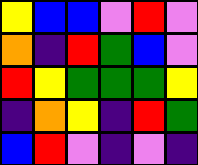[["yellow", "blue", "blue", "violet", "red", "violet"], ["orange", "indigo", "red", "green", "blue", "violet"], ["red", "yellow", "green", "green", "green", "yellow"], ["indigo", "orange", "yellow", "indigo", "red", "green"], ["blue", "red", "violet", "indigo", "violet", "indigo"]]